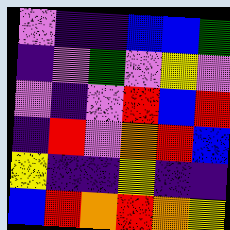[["violet", "indigo", "indigo", "blue", "blue", "green"], ["indigo", "violet", "green", "violet", "yellow", "violet"], ["violet", "indigo", "violet", "red", "blue", "red"], ["indigo", "red", "violet", "orange", "red", "blue"], ["yellow", "indigo", "indigo", "yellow", "indigo", "indigo"], ["blue", "red", "orange", "red", "orange", "yellow"]]